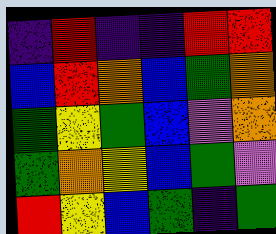[["indigo", "red", "indigo", "indigo", "red", "red"], ["blue", "red", "orange", "blue", "green", "orange"], ["green", "yellow", "green", "blue", "violet", "orange"], ["green", "orange", "yellow", "blue", "green", "violet"], ["red", "yellow", "blue", "green", "indigo", "green"]]